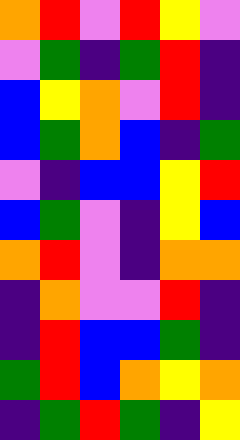[["orange", "red", "violet", "red", "yellow", "violet"], ["violet", "green", "indigo", "green", "red", "indigo"], ["blue", "yellow", "orange", "violet", "red", "indigo"], ["blue", "green", "orange", "blue", "indigo", "green"], ["violet", "indigo", "blue", "blue", "yellow", "red"], ["blue", "green", "violet", "indigo", "yellow", "blue"], ["orange", "red", "violet", "indigo", "orange", "orange"], ["indigo", "orange", "violet", "violet", "red", "indigo"], ["indigo", "red", "blue", "blue", "green", "indigo"], ["green", "red", "blue", "orange", "yellow", "orange"], ["indigo", "green", "red", "green", "indigo", "yellow"]]